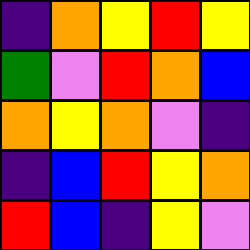[["indigo", "orange", "yellow", "red", "yellow"], ["green", "violet", "red", "orange", "blue"], ["orange", "yellow", "orange", "violet", "indigo"], ["indigo", "blue", "red", "yellow", "orange"], ["red", "blue", "indigo", "yellow", "violet"]]